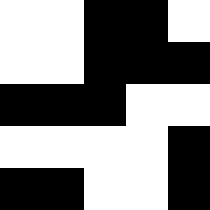[["white", "white", "black", "black", "white"], ["white", "white", "black", "black", "black"], ["black", "black", "black", "white", "white"], ["white", "white", "white", "white", "black"], ["black", "black", "white", "white", "black"]]